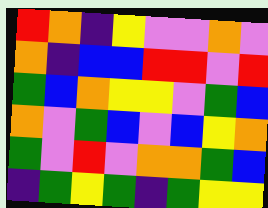[["red", "orange", "indigo", "yellow", "violet", "violet", "orange", "violet"], ["orange", "indigo", "blue", "blue", "red", "red", "violet", "red"], ["green", "blue", "orange", "yellow", "yellow", "violet", "green", "blue"], ["orange", "violet", "green", "blue", "violet", "blue", "yellow", "orange"], ["green", "violet", "red", "violet", "orange", "orange", "green", "blue"], ["indigo", "green", "yellow", "green", "indigo", "green", "yellow", "yellow"]]